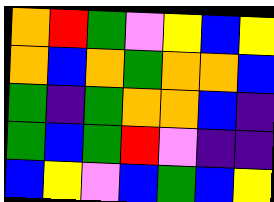[["orange", "red", "green", "violet", "yellow", "blue", "yellow"], ["orange", "blue", "orange", "green", "orange", "orange", "blue"], ["green", "indigo", "green", "orange", "orange", "blue", "indigo"], ["green", "blue", "green", "red", "violet", "indigo", "indigo"], ["blue", "yellow", "violet", "blue", "green", "blue", "yellow"]]